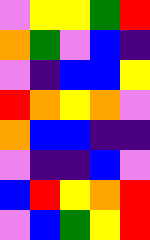[["violet", "yellow", "yellow", "green", "red"], ["orange", "green", "violet", "blue", "indigo"], ["violet", "indigo", "blue", "blue", "yellow"], ["red", "orange", "yellow", "orange", "violet"], ["orange", "blue", "blue", "indigo", "indigo"], ["violet", "indigo", "indigo", "blue", "violet"], ["blue", "red", "yellow", "orange", "red"], ["violet", "blue", "green", "yellow", "red"]]